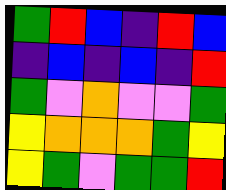[["green", "red", "blue", "indigo", "red", "blue"], ["indigo", "blue", "indigo", "blue", "indigo", "red"], ["green", "violet", "orange", "violet", "violet", "green"], ["yellow", "orange", "orange", "orange", "green", "yellow"], ["yellow", "green", "violet", "green", "green", "red"]]